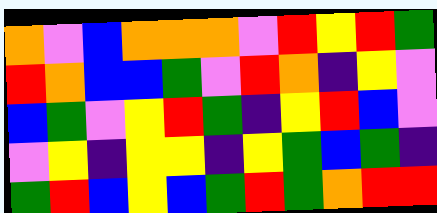[["orange", "violet", "blue", "orange", "orange", "orange", "violet", "red", "yellow", "red", "green"], ["red", "orange", "blue", "blue", "green", "violet", "red", "orange", "indigo", "yellow", "violet"], ["blue", "green", "violet", "yellow", "red", "green", "indigo", "yellow", "red", "blue", "violet"], ["violet", "yellow", "indigo", "yellow", "yellow", "indigo", "yellow", "green", "blue", "green", "indigo"], ["green", "red", "blue", "yellow", "blue", "green", "red", "green", "orange", "red", "red"]]